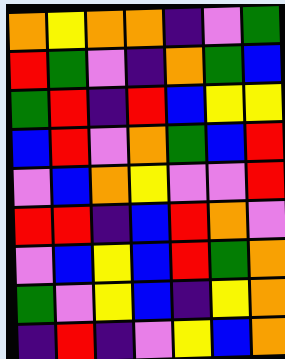[["orange", "yellow", "orange", "orange", "indigo", "violet", "green"], ["red", "green", "violet", "indigo", "orange", "green", "blue"], ["green", "red", "indigo", "red", "blue", "yellow", "yellow"], ["blue", "red", "violet", "orange", "green", "blue", "red"], ["violet", "blue", "orange", "yellow", "violet", "violet", "red"], ["red", "red", "indigo", "blue", "red", "orange", "violet"], ["violet", "blue", "yellow", "blue", "red", "green", "orange"], ["green", "violet", "yellow", "blue", "indigo", "yellow", "orange"], ["indigo", "red", "indigo", "violet", "yellow", "blue", "orange"]]